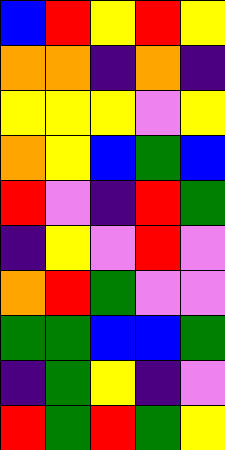[["blue", "red", "yellow", "red", "yellow"], ["orange", "orange", "indigo", "orange", "indigo"], ["yellow", "yellow", "yellow", "violet", "yellow"], ["orange", "yellow", "blue", "green", "blue"], ["red", "violet", "indigo", "red", "green"], ["indigo", "yellow", "violet", "red", "violet"], ["orange", "red", "green", "violet", "violet"], ["green", "green", "blue", "blue", "green"], ["indigo", "green", "yellow", "indigo", "violet"], ["red", "green", "red", "green", "yellow"]]